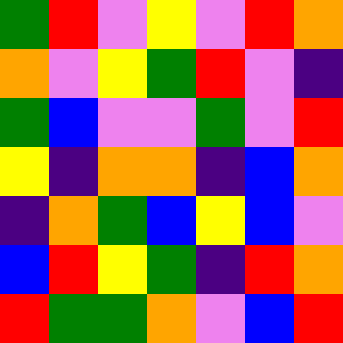[["green", "red", "violet", "yellow", "violet", "red", "orange"], ["orange", "violet", "yellow", "green", "red", "violet", "indigo"], ["green", "blue", "violet", "violet", "green", "violet", "red"], ["yellow", "indigo", "orange", "orange", "indigo", "blue", "orange"], ["indigo", "orange", "green", "blue", "yellow", "blue", "violet"], ["blue", "red", "yellow", "green", "indigo", "red", "orange"], ["red", "green", "green", "orange", "violet", "blue", "red"]]